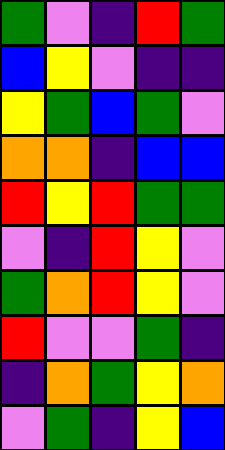[["green", "violet", "indigo", "red", "green"], ["blue", "yellow", "violet", "indigo", "indigo"], ["yellow", "green", "blue", "green", "violet"], ["orange", "orange", "indigo", "blue", "blue"], ["red", "yellow", "red", "green", "green"], ["violet", "indigo", "red", "yellow", "violet"], ["green", "orange", "red", "yellow", "violet"], ["red", "violet", "violet", "green", "indigo"], ["indigo", "orange", "green", "yellow", "orange"], ["violet", "green", "indigo", "yellow", "blue"]]